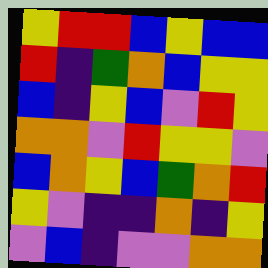[["yellow", "red", "red", "blue", "yellow", "blue", "blue"], ["red", "indigo", "green", "orange", "blue", "yellow", "yellow"], ["blue", "indigo", "yellow", "blue", "violet", "red", "yellow"], ["orange", "orange", "violet", "red", "yellow", "yellow", "violet"], ["blue", "orange", "yellow", "blue", "green", "orange", "red"], ["yellow", "violet", "indigo", "indigo", "orange", "indigo", "yellow"], ["violet", "blue", "indigo", "violet", "violet", "orange", "orange"]]